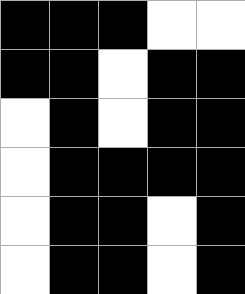[["black", "black", "black", "white", "white"], ["black", "black", "white", "black", "black"], ["white", "black", "white", "black", "black"], ["white", "black", "black", "black", "black"], ["white", "black", "black", "white", "black"], ["white", "black", "black", "white", "black"]]